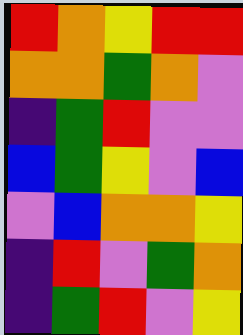[["red", "orange", "yellow", "red", "red"], ["orange", "orange", "green", "orange", "violet"], ["indigo", "green", "red", "violet", "violet"], ["blue", "green", "yellow", "violet", "blue"], ["violet", "blue", "orange", "orange", "yellow"], ["indigo", "red", "violet", "green", "orange"], ["indigo", "green", "red", "violet", "yellow"]]